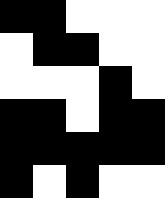[["black", "black", "white", "white", "white"], ["white", "black", "black", "white", "white"], ["white", "white", "white", "black", "white"], ["black", "black", "white", "black", "black"], ["black", "black", "black", "black", "black"], ["black", "white", "black", "white", "white"]]